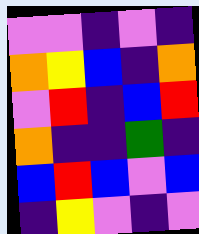[["violet", "violet", "indigo", "violet", "indigo"], ["orange", "yellow", "blue", "indigo", "orange"], ["violet", "red", "indigo", "blue", "red"], ["orange", "indigo", "indigo", "green", "indigo"], ["blue", "red", "blue", "violet", "blue"], ["indigo", "yellow", "violet", "indigo", "violet"]]